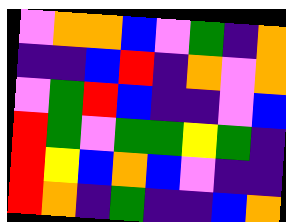[["violet", "orange", "orange", "blue", "violet", "green", "indigo", "orange"], ["indigo", "indigo", "blue", "red", "indigo", "orange", "violet", "orange"], ["violet", "green", "red", "blue", "indigo", "indigo", "violet", "blue"], ["red", "green", "violet", "green", "green", "yellow", "green", "indigo"], ["red", "yellow", "blue", "orange", "blue", "violet", "indigo", "indigo"], ["red", "orange", "indigo", "green", "indigo", "indigo", "blue", "orange"]]